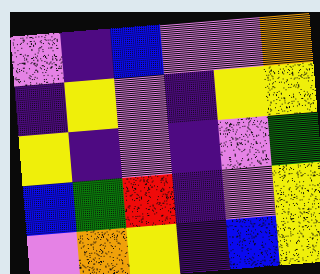[["violet", "indigo", "blue", "violet", "violet", "orange"], ["indigo", "yellow", "violet", "indigo", "yellow", "yellow"], ["yellow", "indigo", "violet", "indigo", "violet", "green"], ["blue", "green", "red", "indigo", "violet", "yellow"], ["violet", "orange", "yellow", "indigo", "blue", "yellow"]]